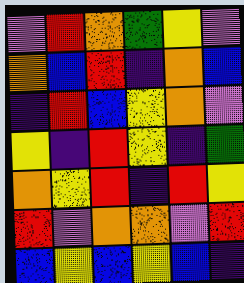[["violet", "red", "orange", "green", "yellow", "violet"], ["orange", "blue", "red", "indigo", "orange", "blue"], ["indigo", "red", "blue", "yellow", "orange", "violet"], ["yellow", "indigo", "red", "yellow", "indigo", "green"], ["orange", "yellow", "red", "indigo", "red", "yellow"], ["red", "violet", "orange", "orange", "violet", "red"], ["blue", "yellow", "blue", "yellow", "blue", "indigo"]]